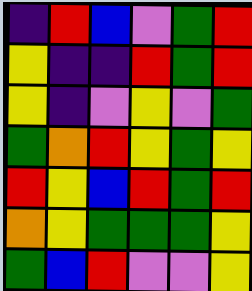[["indigo", "red", "blue", "violet", "green", "red"], ["yellow", "indigo", "indigo", "red", "green", "red"], ["yellow", "indigo", "violet", "yellow", "violet", "green"], ["green", "orange", "red", "yellow", "green", "yellow"], ["red", "yellow", "blue", "red", "green", "red"], ["orange", "yellow", "green", "green", "green", "yellow"], ["green", "blue", "red", "violet", "violet", "yellow"]]